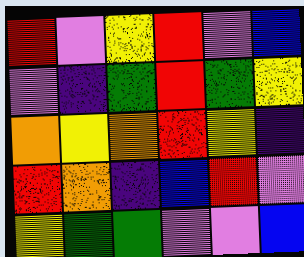[["red", "violet", "yellow", "red", "violet", "blue"], ["violet", "indigo", "green", "red", "green", "yellow"], ["orange", "yellow", "orange", "red", "yellow", "indigo"], ["red", "orange", "indigo", "blue", "red", "violet"], ["yellow", "green", "green", "violet", "violet", "blue"]]